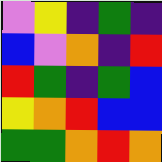[["violet", "yellow", "indigo", "green", "indigo"], ["blue", "violet", "orange", "indigo", "red"], ["red", "green", "indigo", "green", "blue"], ["yellow", "orange", "red", "blue", "blue"], ["green", "green", "orange", "red", "orange"]]